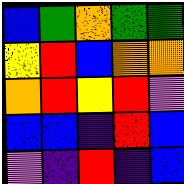[["blue", "green", "orange", "green", "green"], ["yellow", "red", "blue", "orange", "orange"], ["orange", "red", "yellow", "red", "violet"], ["blue", "blue", "indigo", "red", "blue"], ["violet", "indigo", "red", "indigo", "blue"]]